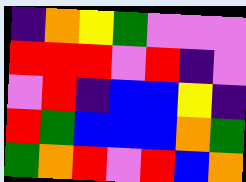[["indigo", "orange", "yellow", "green", "violet", "violet", "violet"], ["red", "red", "red", "violet", "red", "indigo", "violet"], ["violet", "red", "indigo", "blue", "blue", "yellow", "indigo"], ["red", "green", "blue", "blue", "blue", "orange", "green"], ["green", "orange", "red", "violet", "red", "blue", "orange"]]